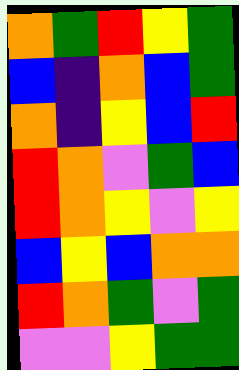[["orange", "green", "red", "yellow", "green"], ["blue", "indigo", "orange", "blue", "green"], ["orange", "indigo", "yellow", "blue", "red"], ["red", "orange", "violet", "green", "blue"], ["red", "orange", "yellow", "violet", "yellow"], ["blue", "yellow", "blue", "orange", "orange"], ["red", "orange", "green", "violet", "green"], ["violet", "violet", "yellow", "green", "green"]]